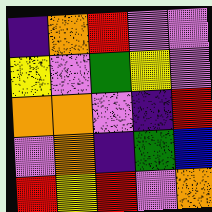[["indigo", "orange", "red", "violet", "violet"], ["yellow", "violet", "green", "yellow", "violet"], ["orange", "orange", "violet", "indigo", "red"], ["violet", "orange", "indigo", "green", "blue"], ["red", "yellow", "red", "violet", "orange"]]